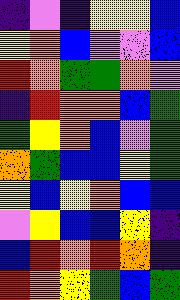[["indigo", "violet", "indigo", "yellow", "yellow", "blue"], ["yellow", "orange", "blue", "violet", "violet", "blue"], ["red", "orange", "green", "green", "orange", "violet"], ["indigo", "red", "orange", "orange", "blue", "green"], ["green", "yellow", "orange", "blue", "violet", "green"], ["orange", "green", "blue", "blue", "yellow", "green"], ["yellow", "blue", "yellow", "orange", "blue", "blue"], ["violet", "yellow", "blue", "blue", "yellow", "indigo"], ["blue", "red", "orange", "red", "orange", "indigo"], ["red", "orange", "yellow", "green", "blue", "green"]]